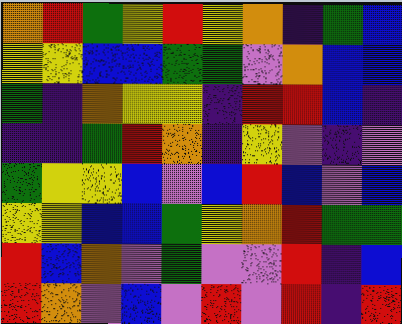[["orange", "red", "green", "yellow", "red", "yellow", "orange", "indigo", "green", "blue"], ["yellow", "yellow", "blue", "blue", "green", "green", "violet", "orange", "blue", "blue"], ["green", "indigo", "orange", "yellow", "yellow", "indigo", "red", "red", "blue", "indigo"], ["indigo", "indigo", "green", "red", "orange", "indigo", "yellow", "violet", "indigo", "violet"], ["green", "yellow", "yellow", "blue", "violet", "blue", "red", "blue", "violet", "blue"], ["yellow", "yellow", "blue", "blue", "green", "yellow", "orange", "red", "green", "green"], ["red", "blue", "orange", "violet", "green", "violet", "violet", "red", "indigo", "blue"], ["red", "orange", "violet", "blue", "violet", "red", "violet", "red", "indigo", "red"]]